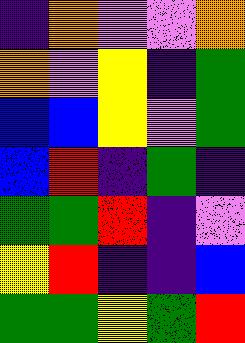[["indigo", "orange", "violet", "violet", "orange"], ["orange", "violet", "yellow", "indigo", "green"], ["blue", "blue", "yellow", "violet", "green"], ["blue", "red", "indigo", "green", "indigo"], ["green", "green", "red", "indigo", "violet"], ["yellow", "red", "indigo", "indigo", "blue"], ["green", "green", "yellow", "green", "red"]]